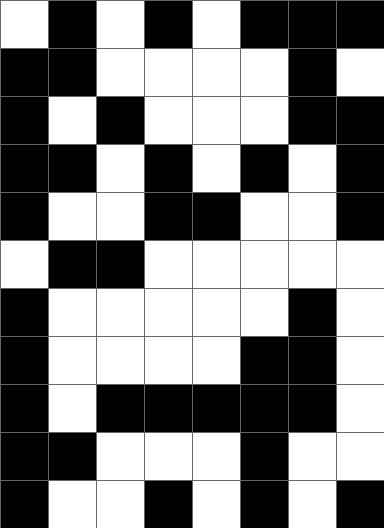[["white", "black", "white", "black", "white", "black", "black", "black"], ["black", "black", "white", "white", "white", "white", "black", "white"], ["black", "white", "black", "white", "white", "white", "black", "black"], ["black", "black", "white", "black", "white", "black", "white", "black"], ["black", "white", "white", "black", "black", "white", "white", "black"], ["white", "black", "black", "white", "white", "white", "white", "white"], ["black", "white", "white", "white", "white", "white", "black", "white"], ["black", "white", "white", "white", "white", "black", "black", "white"], ["black", "white", "black", "black", "black", "black", "black", "white"], ["black", "black", "white", "white", "white", "black", "white", "white"], ["black", "white", "white", "black", "white", "black", "white", "black"]]